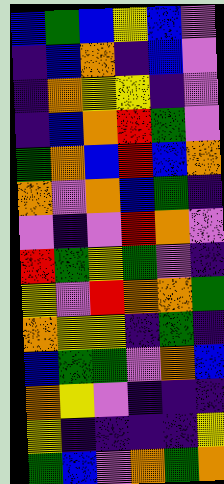[["blue", "green", "blue", "yellow", "blue", "violet"], ["indigo", "blue", "orange", "indigo", "blue", "violet"], ["indigo", "orange", "yellow", "yellow", "indigo", "violet"], ["indigo", "blue", "orange", "red", "green", "violet"], ["green", "orange", "blue", "red", "blue", "orange"], ["orange", "violet", "orange", "blue", "green", "indigo"], ["violet", "indigo", "violet", "red", "orange", "violet"], ["red", "green", "yellow", "green", "violet", "indigo"], ["yellow", "violet", "red", "orange", "orange", "green"], ["orange", "yellow", "yellow", "indigo", "green", "indigo"], ["blue", "green", "green", "violet", "orange", "blue"], ["orange", "yellow", "violet", "indigo", "indigo", "indigo"], ["yellow", "indigo", "indigo", "indigo", "indigo", "yellow"], ["green", "blue", "violet", "orange", "green", "orange"]]